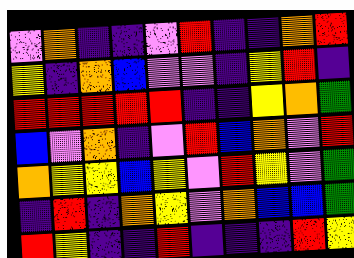[["violet", "orange", "indigo", "indigo", "violet", "red", "indigo", "indigo", "orange", "red"], ["yellow", "indigo", "orange", "blue", "violet", "violet", "indigo", "yellow", "red", "indigo"], ["red", "red", "red", "red", "red", "indigo", "indigo", "yellow", "orange", "green"], ["blue", "violet", "orange", "indigo", "violet", "red", "blue", "orange", "violet", "red"], ["orange", "yellow", "yellow", "blue", "yellow", "violet", "red", "yellow", "violet", "green"], ["indigo", "red", "indigo", "orange", "yellow", "violet", "orange", "blue", "blue", "green"], ["red", "yellow", "indigo", "indigo", "red", "indigo", "indigo", "indigo", "red", "yellow"]]